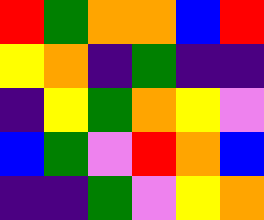[["red", "green", "orange", "orange", "blue", "red"], ["yellow", "orange", "indigo", "green", "indigo", "indigo"], ["indigo", "yellow", "green", "orange", "yellow", "violet"], ["blue", "green", "violet", "red", "orange", "blue"], ["indigo", "indigo", "green", "violet", "yellow", "orange"]]